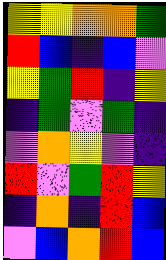[["yellow", "yellow", "orange", "orange", "green"], ["red", "blue", "indigo", "blue", "violet"], ["yellow", "green", "red", "indigo", "yellow"], ["indigo", "green", "violet", "green", "indigo"], ["violet", "orange", "yellow", "violet", "indigo"], ["red", "violet", "green", "red", "yellow"], ["indigo", "orange", "indigo", "red", "blue"], ["violet", "blue", "orange", "red", "blue"]]